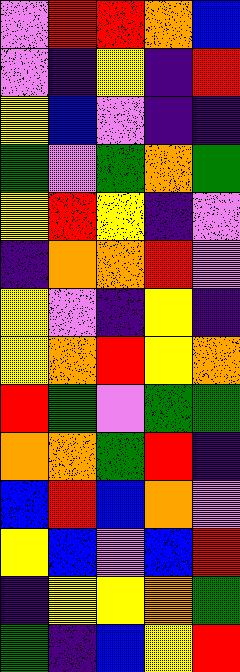[["violet", "red", "red", "orange", "blue"], ["violet", "indigo", "yellow", "indigo", "red"], ["yellow", "blue", "violet", "indigo", "indigo"], ["green", "violet", "green", "orange", "green"], ["yellow", "red", "yellow", "indigo", "violet"], ["indigo", "orange", "orange", "red", "violet"], ["yellow", "violet", "indigo", "yellow", "indigo"], ["yellow", "orange", "red", "yellow", "orange"], ["red", "green", "violet", "green", "green"], ["orange", "orange", "green", "red", "indigo"], ["blue", "red", "blue", "orange", "violet"], ["yellow", "blue", "violet", "blue", "red"], ["indigo", "yellow", "yellow", "orange", "green"], ["green", "indigo", "blue", "yellow", "red"]]